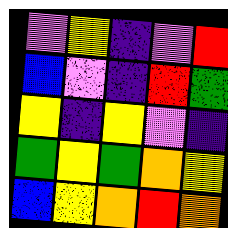[["violet", "yellow", "indigo", "violet", "red"], ["blue", "violet", "indigo", "red", "green"], ["yellow", "indigo", "yellow", "violet", "indigo"], ["green", "yellow", "green", "orange", "yellow"], ["blue", "yellow", "orange", "red", "orange"]]